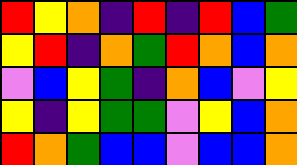[["red", "yellow", "orange", "indigo", "red", "indigo", "red", "blue", "green"], ["yellow", "red", "indigo", "orange", "green", "red", "orange", "blue", "orange"], ["violet", "blue", "yellow", "green", "indigo", "orange", "blue", "violet", "yellow"], ["yellow", "indigo", "yellow", "green", "green", "violet", "yellow", "blue", "orange"], ["red", "orange", "green", "blue", "blue", "violet", "blue", "blue", "orange"]]